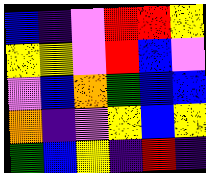[["blue", "indigo", "violet", "red", "red", "yellow"], ["yellow", "yellow", "violet", "red", "blue", "violet"], ["violet", "blue", "orange", "green", "blue", "blue"], ["orange", "indigo", "violet", "yellow", "blue", "yellow"], ["green", "blue", "yellow", "indigo", "red", "indigo"]]